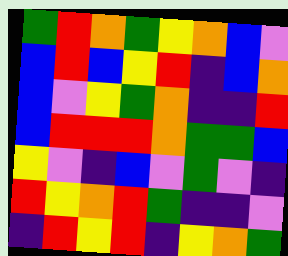[["green", "red", "orange", "green", "yellow", "orange", "blue", "violet"], ["blue", "red", "blue", "yellow", "red", "indigo", "blue", "orange"], ["blue", "violet", "yellow", "green", "orange", "indigo", "indigo", "red"], ["blue", "red", "red", "red", "orange", "green", "green", "blue"], ["yellow", "violet", "indigo", "blue", "violet", "green", "violet", "indigo"], ["red", "yellow", "orange", "red", "green", "indigo", "indigo", "violet"], ["indigo", "red", "yellow", "red", "indigo", "yellow", "orange", "green"]]